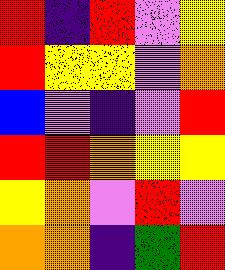[["red", "indigo", "red", "violet", "yellow"], ["red", "yellow", "yellow", "violet", "orange"], ["blue", "violet", "indigo", "violet", "red"], ["red", "red", "orange", "yellow", "yellow"], ["yellow", "orange", "violet", "red", "violet"], ["orange", "orange", "indigo", "green", "red"]]